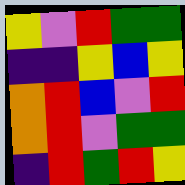[["yellow", "violet", "red", "green", "green"], ["indigo", "indigo", "yellow", "blue", "yellow"], ["orange", "red", "blue", "violet", "red"], ["orange", "red", "violet", "green", "green"], ["indigo", "red", "green", "red", "yellow"]]